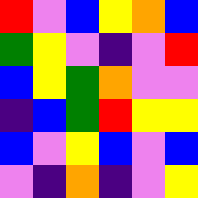[["red", "violet", "blue", "yellow", "orange", "blue"], ["green", "yellow", "violet", "indigo", "violet", "red"], ["blue", "yellow", "green", "orange", "violet", "violet"], ["indigo", "blue", "green", "red", "yellow", "yellow"], ["blue", "violet", "yellow", "blue", "violet", "blue"], ["violet", "indigo", "orange", "indigo", "violet", "yellow"]]